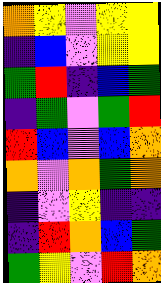[["orange", "yellow", "violet", "yellow", "yellow"], ["indigo", "blue", "violet", "yellow", "yellow"], ["green", "red", "indigo", "blue", "green"], ["indigo", "green", "violet", "green", "red"], ["red", "blue", "violet", "blue", "orange"], ["orange", "violet", "orange", "green", "orange"], ["indigo", "violet", "yellow", "indigo", "indigo"], ["indigo", "red", "orange", "blue", "green"], ["green", "yellow", "violet", "red", "orange"]]